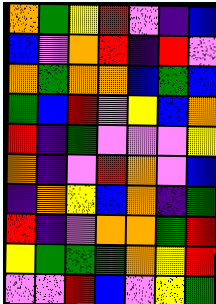[["orange", "green", "yellow", "red", "violet", "indigo", "blue"], ["blue", "violet", "orange", "red", "indigo", "red", "violet"], ["orange", "green", "orange", "orange", "blue", "green", "blue"], ["green", "blue", "red", "violet", "yellow", "blue", "orange"], ["red", "indigo", "green", "violet", "violet", "violet", "yellow"], ["orange", "indigo", "violet", "red", "orange", "violet", "blue"], ["indigo", "orange", "yellow", "blue", "orange", "indigo", "green"], ["red", "indigo", "violet", "orange", "orange", "green", "red"], ["yellow", "green", "green", "green", "orange", "yellow", "red"], ["violet", "violet", "red", "blue", "violet", "yellow", "green"]]